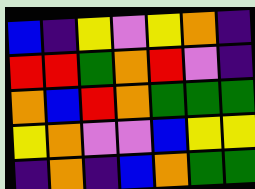[["blue", "indigo", "yellow", "violet", "yellow", "orange", "indigo"], ["red", "red", "green", "orange", "red", "violet", "indigo"], ["orange", "blue", "red", "orange", "green", "green", "green"], ["yellow", "orange", "violet", "violet", "blue", "yellow", "yellow"], ["indigo", "orange", "indigo", "blue", "orange", "green", "green"]]